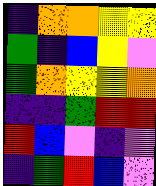[["indigo", "orange", "orange", "yellow", "yellow"], ["green", "indigo", "blue", "yellow", "violet"], ["green", "orange", "yellow", "yellow", "orange"], ["indigo", "indigo", "green", "red", "red"], ["red", "blue", "violet", "indigo", "violet"], ["indigo", "green", "red", "blue", "violet"]]